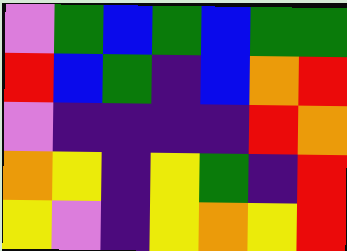[["violet", "green", "blue", "green", "blue", "green", "green"], ["red", "blue", "green", "indigo", "blue", "orange", "red"], ["violet", "indigo", "indigo", "indigo", "indigo", "red", "orange"], ["orange", "yellow", "indigo", "yellow", "green", "indigo", "red"], ["yellow", "violet", "indigo", "yellow", "orange", "yellow", "red"]]